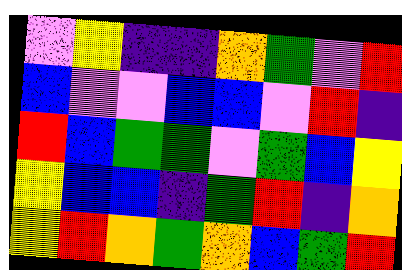[["violet", "yellow", "indigo", "indigo", "orange", "green", "violet", "red"], ["blue", "violet", "violet", "blue", "blue", "violet", "red", "indigo"], ["red", "blue", "green", "green", "violet", "green", "blue", "yellow"], ["yellow", "blue", "blue", "indigo", "green", "red", "indigo", "orange"], ["yellow", "red", "orange", "green", "orange", "blue", "green", "red"]]